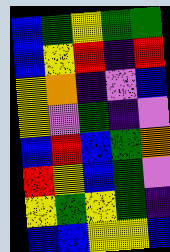[["blue", "green", "yellow", "green", "green"], ["blue", "yellow", "red", "indigo", "red"], ["yellow", "orange", "indigo", "violet", "blue"], ["yellow", "violet", "green", "indigo", "violet"], ["blue", "red", "blue", "green", "orange"], ["red", "yellow", "blue", "green", "violet"], ["yellow", "green", "yellow", "green", "indigo"], ["blue", "blue", "yellow", "yellow", "blue"]]